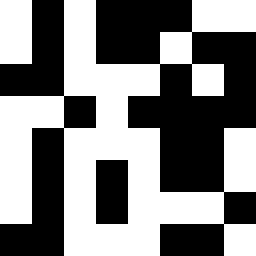[["white", "black", "white", "black", "black", "black", "white", "white"], ["white", "black", "white", "black", "black", "white", "black", "black"], ["black", "black", "white", "white", "white", "black", "white", "black"], ["white", "white", "black", "white", "black", "black", "black", "black"], ["white", "black", "white", "white", "white", "black", "black", "white"], ["white", "black", "white", "black", "white", "black", "black", "white"], ["white", "black", "white", "black", "white", "white", "white", "black"], ["black", "black", "white", "white", "white", "black", "black", "white"]]